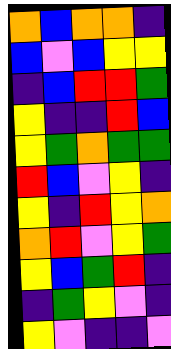[["orange", "blue", "orange", "orange", "indigo"], ["blue", "violet", "blue", "yellow", "yellow"], ["indigo", "blue", "red", "red", "green"], ["yellow", "indigo", "indigo", "red", "blue"], ["yellow", "green", "orange", "green", "green"], ["red", "blue", "violet", "yellow", "indigo"], ["yellow", "indigo", "red", "yellow", "orange"], ["orange", "red", "violet", "yellow", "green"], ["yellow", "blue", "green", "red", "indigo"], ["indigo", "green", "yellow", "violet", "indigo"], ["yellow", "violet", "indigo", "indigo", "violet"]]